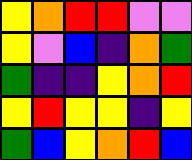[["yellow", "orange", "red", "red", "violet", "violet"], ["yellow", "violet", "blue", "indigo", "orange", "green"], ["green", "indigo", "indigo", "yellow", "orange", "red"], ["yellow", "red", "yellow", "yellow", "indigo", "yellow"], ["green", "blue", "yellow", "orange", "red", "blue"]]